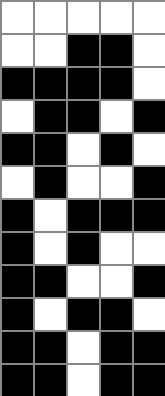[["white", "white", "white", "white", "white"], ["white", "white", "black", "black", "white"], ["black", "black", "black", "black", "white"], ["white", "black", "black", "white", "black"], ["black", "black", "white", "black", "white"], ["white", "black", "white", "white", "black"], ["black", "white", "black", "black", "black"], ["black", "white", "black", "white", "white"], ["black", "black", "white", "white", "black"], ["black", "white", "black", "black", "white"], ["black", "black", "white", "black", "black"], ["black", "black", "white", "black", "black"]]